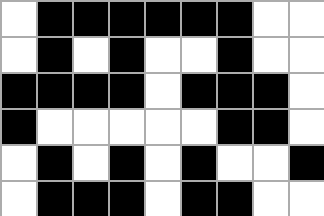[["white", "black", "black", "black", "black", "black", "black", "white", "white"], ["white", "black", "white", "black", "white", "white", "black", "white", "white"], ["black", "black", "black", "black", "white", "black", "black", "black", "white"], ["black", "white", "white", "white", "white", "white", "black", "black", "white"], ["white", "black", "white", "black", "white", "black", "white", "white", "black"], ["white", "black", "black", "black", "white", "black", "black", "white", "white"]]